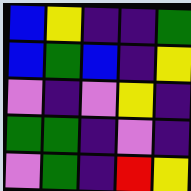[["blue", "yellow", "indigo", "indigo", "green"], ["blue", "green", "blue", "indigo", "yellow"], ["violet", "indigo", "violet", "yellow", "indigo"], ["green", "green", "indigo", "violet", "indigo"], ["violet", "green", "indigo", "red", "yellow"]]